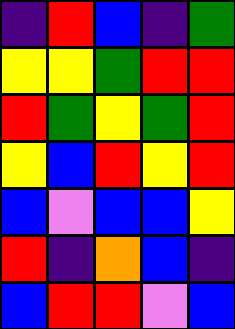[["indigo", "red", "blue", "indigo", "green"], ["yellow", "yellow", "green", "red", "red"], ["red", "green", "yellow", "green", "red"], ["yellow", "blue", "red", "yellow", "red"], ["blue", "violet", "blue", "blue", "yellow"], ["red", "indigo", "orange", "blue", "indigo"], ["blue", "red", "red", "violet", "blue"]]